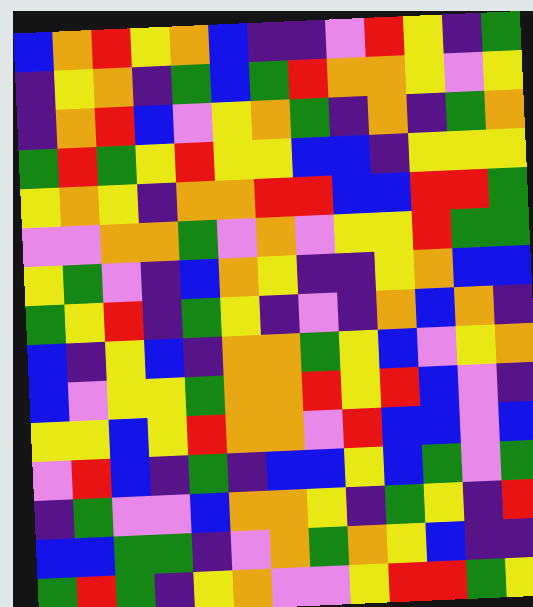[["blue", "orange", "red", "yellow", "orange", "blue", "indigo", "indigo", "violet", "red", "yellow", "indigo", "green"], ["indigo", "yellow", "orange", "indigo", "green", "blue", "green", "red", "orange", "orange", "yellow", "violet", "yellow"], ["indigo", "orange", "red", "blue", "violet", "yellow", "orange", "green", "indigo", "orange", "indigo", "green", "orange"], ["green", "red", "green", "yellow", "red", "yellow", "yellow", "blue", "blue", "indigo", "yellow", "yellow", "yellow"], ["yellow", "orange", "yellow", "indigo", "orange", "orange", "red", "red", "blue", "blue", "red", "red", "green"], ["violet", "violet", "orange", "orange", "green", "violet", "orange", "violet", "yellow", "yellow", "red", "green", "green"], ["yellow", "green", "violet", "indigo", "blue", "orange", "yellow", "indigo", "indigo", "yellow", "orange", "blue", "blue"], ["green", "yellow", "red", "indigo", "green", "yellow", "indigo", "violet", "indigo", "orange", "blue", "orange", "indigo"], ["blue", "indigo", "yellow", "blue", "indigo", "orange", "orange", "green", "yellow", "blue", "violet", "yellow", "orange"], ["blue", "violet", "yellow", "yellow", "green", "orange", "orange", "red", "yellow", "red", "blue", "violet", "indigo"], ["yellow", "yellow", "blue", "yellow", "red", "orange", "orange", "violet", "red", "blue", "blue", "violet", "blue"], ["violet", "red", "blue", "indigo", "green", "indigo", "blue", "blue", "yellow", "blue", "green", "violet", "green"], ["indigo", "green", "violet", "violet", "blue", "orange", "orange", "yellow", "indigo", "green", "yellow", "indigo", "red"], ["blue", "blue", "green", "green", "indigo", "violet", "orange", "green", "orange", "yellow", "blue", "indigo", "indigo"], ["green", "red", "green", "indigo", "yellow", "orange", "violet", "violet", "yellow", "red", "red", "green", "yellow"]]